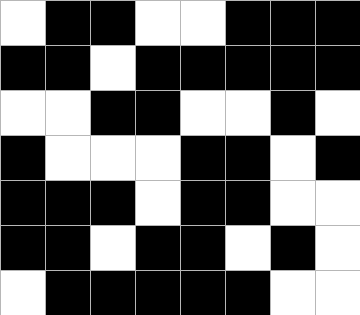[["white", "black", "black", "white", "white", "black", "black", "black"], ["black", "black", "white", "black", "black", "black", "black", "black"], ["white", "white", "black", "black", "white", "white", "black", "white"], ["black", "white", "white", "white", "black", "black", "white", "black"], ["black", "black", "black", "white", "black", "black", "white", "white"], ["black", "black", "white", "black", "black", "white", "black", "white"], ["white", "black", "black", "black", "black", "black", "white", "white"]]